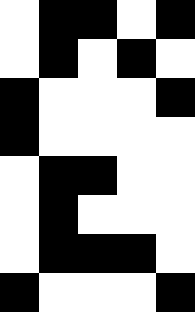[["white", "black", "black", "white", "black"], ["white", "black", "white", "black", "white"], ["black", "white", "white", "white", "black"], ["black", "white", "white", "white", "white"], ["white", "black", "black", "white", "white"], ["white", "black", "white", "white", "white"], ["white", "black", "black", "black", "white"], ["black", "white", "white", "white", "black"]]